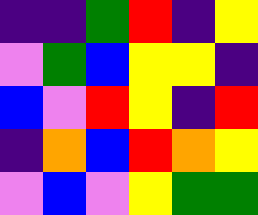[["indigo", "indigo", "green", "red", "indigo", "yellow"], ["violet", "green", "blue", "yellow", "yellow", "indigo"], ["blue", "violet", "red", "yellow", "indigo", "red"], ["indigo", "orange", "blue", "red", "orange", "yellow"], ["violet", "blue", "violet", "yellow", "green", "green"]]